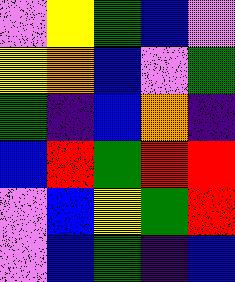[["violet", "yellow", "green", "blue", "violet"], ["yellow", "orange", "blue", "violet", "green"], ["green", "indigo", "blue", "orange", "indigo"], ["blue", "red", "green", "red", "red"], ["violet", "blue", "yellow", "green", "red"], ["violet", "blue", "green", "indigo", "blue"]]